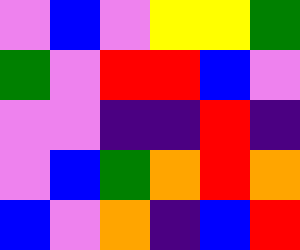[["violet", "blue", "violet", "yellow", "yellow", "green"], ["green", "violet", "red", "red", "blue", "violet"], ["violet", "violet", "indigo", "indigo", "red", "indigo"], ["violet", "blue", "green", "orange", "red", "orange"], ["blue", "violet", "orange", "indigo", "blue", "red"]]